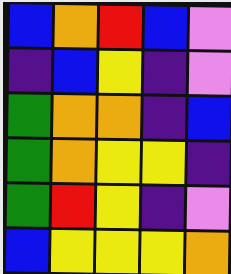[["blue", "orange", "red", "blue", "violet"], ["indigo", "blue", "yellow", "indigo", "violet"], ["green", "orange", "orange", "indigo", "blue"], ["green", "orange", "yellow", "yellow", "indigo"], ["green", "red", "yellow", "indigo", "violet"], ["blue", "yellow", "yellow", "yellow", "orange"]]